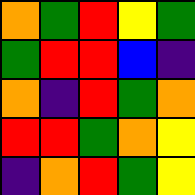[["orange", "green", "red", "yellow", "green"], ["green", "red", "red", "blue", "indigo"], ["orange", "indigo", "red", "green", "orange"], ["red", "red", "green", "orange", "yellow"], ["indigo", "orange", "red", "green", "yellow"]]